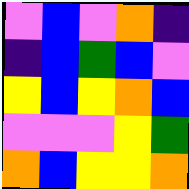[["violet", "blue", "violet", "orange", "indigo"], ["indigo", "blue", "green", "blue", "violet"], ["yellow", "blue", "yellow", "orange", "blue"], ["violet", "violet", "violet", "yellow", "green"], ["orange", "blue", "yellow", "yellow", "orange"]]